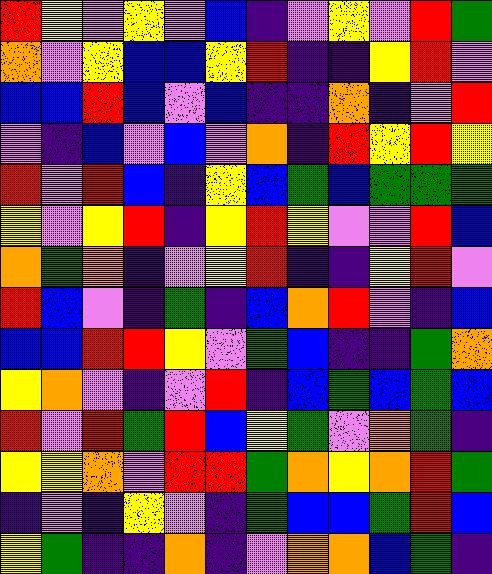[["red", "yellow", "violet", "yellow", "violet", "blue", "indigo", "violet", "yellow", "violet", "red", "green"], ["orange", "violet", "yellow", "blue", "blue", "yellow", "red", "indigo", "indigo", "yellow", "red", "violet"], ["blue", "blue", "red", "blue", "violet", "blue", "indigo", "indigo", "orange", "indigo", "violet", "red"], ["violet", "indigo", "blue", "violet", "blue", "violet", "orange", "indigo", "red", "yellow", "red", "yellow"], ["red", "violet", "red", "blue", "indigo", "yellow", "blue", "green", "blue", "green", "green", "green"], ["yellow", "violet", "yellow", "red", "indigo", "yellow", "red", "yellow", "violet", "violet", "red", "blue"], ["orange", "green", "orange", "indigo", "violet", "yellow", "red", "indigo", "indigo", "yellow", "red", "violet"], ["red", "blue", "violet", "indigo", "green", "indigo", "blue", "orange", "red", "violet", "indigo", "blue"], ["blue", "blue", "red", "red", "yellow", "violet", "green", "blue", "indigo", "indigo", "green", "orange"], ["yellow", "orange", "violet", "indigo", "violet", "red", "indigo", "blue", "green", "blue", "green", "blue"], ["red", "violet", "red", "green", "red", "blue", "yellow", "green", "violet", "orange", "green", "indigo"], ["yellow", "yellow", "orange", "violet", "red", "red", "green", "orange", "yellow", "orange", "red", "green"], ["indigo", "violet", "indigo", "yellow", "violet", "indigo", "green", "blue", "blue", "green", "red", "blue"], ["yellow", "green", "indigo", "indigo", "orange", "indigo", "violet", "orange", "orange", "blue", "green", "indigo"]]